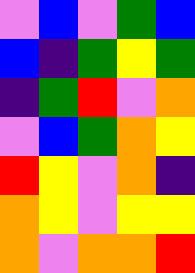[["violet", "blue", "violet", "green", "blue"], ["blue", "indigo", "green", "yellow", "green"], ["indigo", "green", "red", "violet", "orange"], ["violet", "blue", "green", "orange", "yellow"], ["red", "yellow", "violet", "orange", "indigo"], ["orange", "yellow", "violet", "yellow", "yellow"], ["orange", "violet", "orange", "orange", "red"]]